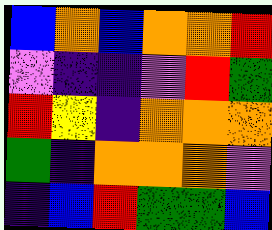[["blue", "orange", "blue", "orange", "orange", "red"], ["violet", "indigo", "indigo", "violet", "red", "green"], ["red", "yellow", "indigo", "orange", "orange", "orange"], ["green", "indigo", "orange", "orange", "orange", "violet"], ["indigo", "blue", "red", "green", "green", "blue"]]